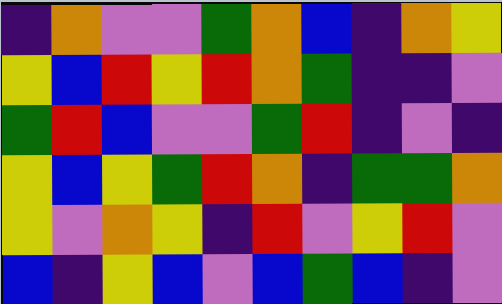[["indigo", "orange", "violet", "violet", "green", "orange", "blue", "indigo", "orange", "yellow"], ["yellow", "blue", "red", "yellow", "red", "orange", "green", "indigo", "indigo", "violet"], ["green", "red", "blue", "violet", "violet", "green", "red", "indigo", "violet", "indigo"], ["yellow", "blue", "yellow", "green", "red", "orange", "indigo", "green", "green", "orange"], ["yellow", "violet", "orange", "yellow", "indigo", "red", "violet", "yellow", "red", "violet"], ["blue", "indigo", "yellow", "blue", "violet", "blue", "green", "blue", "indigo", "violet"]]